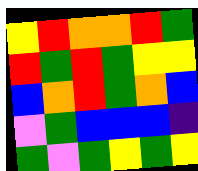[["yellow", "red", "orange", "orange", "red", "green"], ["red", "green", "red", "green", "yellow", "yellow"], ["blue", "orange", "red", "green", "orange", "blue"], ["violet", "green", "blue", "blue", "blue", "indigo"], ["green", "violet", "green", "yellow", "green", "yellow"]]